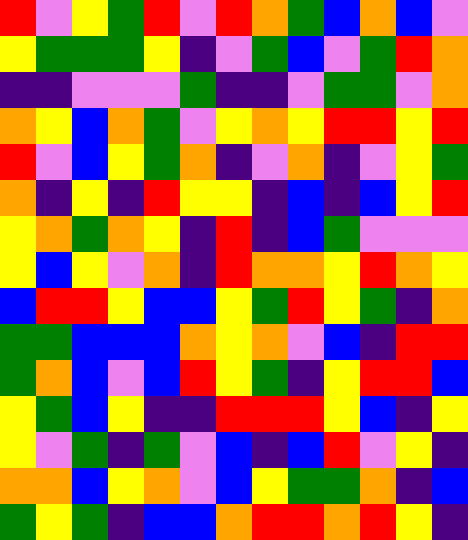[["red", "violet", "yellow", "green", "red", "violet", "red", "orange", "green", "blue", "orange", "blue", "violet"], ["yellow", "green", "green", "green", "yellow", "indigo", "violet", "green", "blue", "violet", "green", "red", "orange"], ["indigo", "indigo", "violet", "violet", "violet", "green", "indigo", "indigo", "violet", "green", "green", "violet", "orange"], ["orange", "yellow", "blue", "orange", "green", "violet", "yellow", "orange", "yellow", "red", "red", "yellow", "red"], ["red", "violet", "blue", "yellow", "green", "orange", "indigo", "violet", "orange", "indigo", "violet", "yellow", "green"], ["orange", "indigo", "yellow", "indigo", "red", "yellow", "yellow", "indigo", "blue", "indigo", "blue", "yellow", "red"], ["yellow", "orange", "green", "orange", "yellow", "indigo", "red", "indigo", "blue", "green", "violet", "violet", "violet"], ["yellow", "blue", "yellow", "violet", "orange", "indigo", "red", "orange", "orange", "yellow", "red", "orange", "yellow"], ["blue", "red", "red", "yellow", "blue", "blue", "yellow", "green", "red", "yellow", "green", "indigo", "orange"], ["green", "green", "blue", "blue", "blue", "orange", "yellow", "orange", "violet", "blue", "indigo", "red", "red"], ["green", "orange", "blue", "violet", "blue", "red", "yellow", "green", "indigo", "yellow", "red", "red", "blue"], ["yellow", "green", "blue", "yellow", "indigo", "indigo", "red", "red", "red", "yellow", "blue", "indigo", "yellow"], ["yellow", "violet", "green", "indigo", "green", "violet", "blue", "indigo", "blue", "red", "violet", "yellow", "indigo"], ["orange", "orange", "blue", "yellow", "orange", "violet", "blue", "yellow", "green", "green", "orange", "indigo", "blue"], ["green", "yellow", "green", "indigo", "blue", "blue", "orange", "red", "red", "orange", "red", "yellow", "indigo"]]